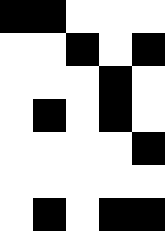[["black", "black", "white", "white", "white"], ["white", "white", "black", "white", "black"], ["white", "white", "white", "black", "white"], ["white", "black", "white", "black", "white"], ["white", "white", "white", "white", "black"], ["white", "white", "white", "white", "white"], ["white", "black", "white", "black", "black"]]